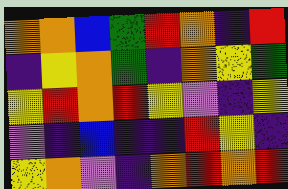[["orange", "orange", "blue", "green", "red", "orange", "indigo", "red"], ["indigo", "yellow", "orange", "green", "indigo", "orange", "yellow", "green"], ["yellow", "red", "orange", "red", "yellow", "violet", "indigo", "yellow"], ["violet", "indigo", "blue", "indigo", "indigo", "red", "yellow", "indigo"], ["yellow", "orange", "violet", "indigo", "orange", "red", "orange", "red"]]